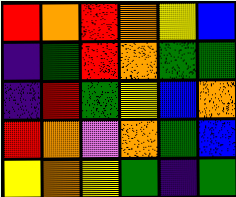[["red", "orange", "red", "orange", "yellow", "blue"], ["indigo", "green", "red", "orange", "green", "green"], ["indigo", "red", "green", "yellow", "blue", "orange"], ["red", "orange", "violet", "orange", "green", "blue"], ["yellow", "orange", "yellow", "green", "indigo", "green"]]